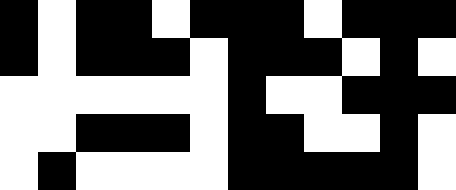[["black", "white", "black", "black", "white", "black", "black", "black", "white", "black", "black", "black"], ["black", "white", "black", "black", "black", "white", "black", "black", "black", "white", "black", "white"], ["white", "white", "white", "white", "white", "white", "black", "white", "white", "black", "black", "black"], ["white", "white", "black", "black", "black", "white", "black", "black", "white", "white", "black", "white"], ["white", "black", "white", "white", "white", "white", "black", "black", "black", "black", "black", "white"]]